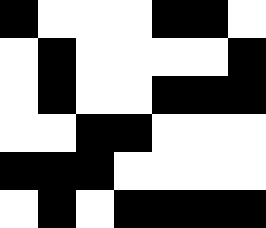[["black", "white", "white", "white", "black", "black", "white"], ["white", "black", "white", "white", "white", "white", "black"], ["white", "black", "white", "white", "black", "black", "black"], ["white", "white", "black", "black", "white", "white", "white"], ["black", "black", "black", "white", "white", "white", "white"], ["white", "black", "white", "black", "black", "black", "black"]]